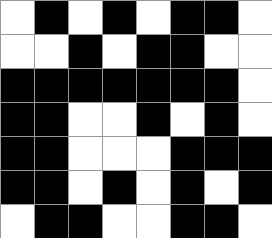[["white", "black", "white", "black", "white", "black", "black", "white"], ["white", "white", "black", "white", "black", "black", "white", "white"], ["black", "black", "black", "black", "black", "black", "black", "white"], ["black", "black", "white", "white", "black", "white", "black", "white"], ["black", "black", "white", "white", "white", "black", "black", "black"], ["black", "black", "white", "black", "white", "black", "white", "black"], ["white", "black", "black", "white", "white", "black", "black", "white"]]